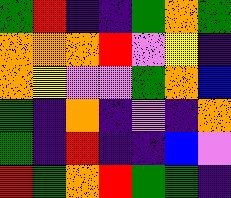[["green", "red", "indigo", "indigo", "green", "orange", "green"], ["orange", "orange", "orange", "red", "violet", "yellow", "indigo"], ["orange", "yellow", "violet", "violet", "green", "orange", "blue"], ["green", "indigo", "orange", "indigo", "violet", "indigo", "orange"], ["green", "indigo", "red", "indigo", "indigo", "blue", "violet"], ["red", "green", "orange", "red", "green", "green", "indigo"]]